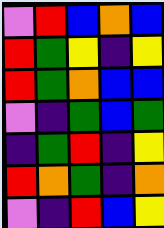[["violet", "red", "blue", "orange", "blue"], ["red", "green", "yellow", "indigo", "yellow"], ["red", "green", "orange", "blue", "blue"], ["violet", "indigo", "green", "blue", "green"], ["indigo", "green", "red", "indigo", "yellow"], ["red", "orange", "green", "indigo", "orange"], ["violet", "indigo", "red", "blue", "yellow"]]